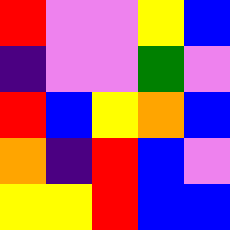[["red", "violet", "violet", "yellow", "blue"], ["indigo", "violet", "violet", "green", "violet"], ["red", "blue", "yellow", "orange", "blue"], ["orange", "indigo", "red", "blue", "violet"], ["yellow", "yellow", "red", "blue", "blue"]]